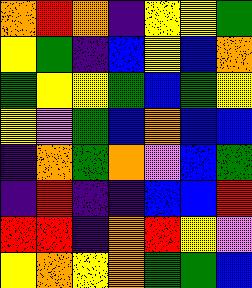[["orange", "red", "orange", "indigo", "yellow", "yellow", "green"], ["yellow", "green", "indigo", "blue", "yellow", "blue", "orange"], ["green", "yellow", "yellow", "green", "blue", "green", "yellow"], ["yellow", "violet", "green", "blue", "orange", "blue", "blue"], ["indigo", "orange", "green", "orange", "violet", "blue", "green"], ["indigo", "red", "indigo", "indigo", "blue", "blue", "red"], ["red", "red", "indigo", "orange", "red", "yellow", "violet"], ["yellow", "orange", "yellow", "orange", "green", "green", "blue"]]